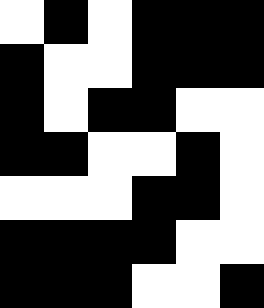[["white", "black", "white", "black", "black", "black"], ["black", "white", "white", "black", "black", "black"], ["black", "white", "black", "black", "white", "white"], ["black", "black", "white", "white", "black", "white"], ["white", "white", "white", "black", "black", "white"], ["black", "black", "black", "black", "white", "white"], ["black", "black", "black", "white", "white", "black"]]